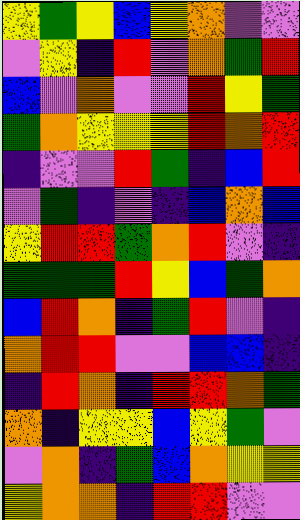[["yellow", "green", "yellow", "blue", "yellow", "orange", "violet", "violet"], ["violet", "yellow", "indigo", "red", "violet", "orange", "green", "red"], ["blue", "violet", "orange", "violet", "violet", "red", "yellow", "green"], ["green", "orange", "yellow", "yellow", "yellow", "red", "orange", "red"], ["indigo", "violet", "violet", "red", "green", "indigo", "blue", "red"], ["violet", "green", "indigo", "violet", "indigo", "blue", "orange", "blue"], ["yellow", "red", "red", "green", "orange", "red", "violet", "indigo"], ["green", "green", "green", "red", "yellow", "blue", "green", "orange"], ["blue", "red", "orange", "indigo", "green", "red", "violet", "indigo"], ["orange", "red", "red", "violet", "violet", "blue", "blue", "indigo"], ["indigo", "red", "orange", "indigo", "red", "red", "orange", "green"], ["orange", "indigo", "yellow", "yellow", "blue", "yellow", "green", "violet"], ["violet", "orange", "indigo", "green", "blue", "orange", "yellow", "yellow"], ["yellow", "orange", "orange", "indigo", "red", "red", "violet", "violet"]]